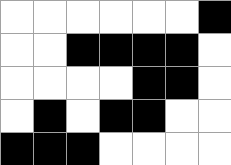[["white", "white", "white", "white", "white", "white", "black"], ["white", "white", "black", "black", "black", "black", "white"], ["white", "white", "white", "white", "black", "black", "white"], ["white", "black", "white", "black", "black", "white", "white"], ["black", "black", "black", "white", "white", "white", "white"]]